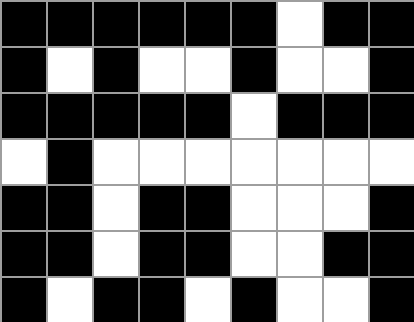[["black", "black", "black", "black", "black", "black", "white", "black", "black"], ["black", "white", "black", "white", "white", "black", "white", "white", "black"], ["black", "black", "black", "black", "black", "white", "black", "black", "black"], ["white", "black", "white", "white", "white", "white", "white", "white", "white"], ["black", "black", "white", "black", "black", "white", "white", "white", "black"], ["black", "black", "white", "black", "black", "white", "white", "black", "black"], ["black", "white", "black", "black", "white", "black", "white", "white", "black"]]